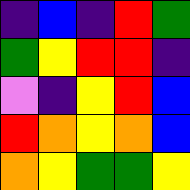[["indigo", "blue", "indigo", "red", "green"], ["green", "yellow", "red", "red", "indigo"], ["violet", "indigo", "yellow", "red", "blue"], ["red", "orange", "yellow", "orange", "blue"], ["orange", "yellow", "green", "green", "yellow"]]